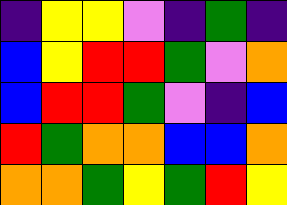[["indigo", "yellow", "yellow", "violet", "indigo", "green", "indigo"], ["blue", "yellow", "red", "red", "green", "violet", "orange"], ["blue", "red", "red", "green", "violet", "indigo", "blue"], ["red", "green", "orange", "orange", "blue", "blue", "orange"], ["orange", "orange", "green", "yellow", "green", "red", "yellow"]]